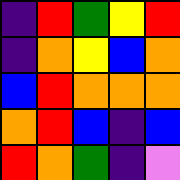[["indigo", "red", "green", "yellow", "red"], ["indigo", "orange", "yellow", "blue", "orange"], ["blue", "red", "orange", "orange", "orange"], ["orange", "red", "blue", "indigo", "blue"], ["red", "orange", "green", "indigo", "violet"]]